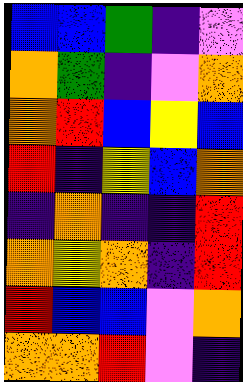[["blue", "blue", "green", "indigo", "violet"], ["orange", "green", "indigo", "violet", "orange"], ["orange", "red", "blue", "yellow", "blue"], ["red", "indigo", "yellow", "blue", "orange"], ["indigo", "orange", "indigo", "indigo", "red"], ["orange", "yellow", "orange", "indigo", "red"], ["red", "blue", "blue", "violet", "orange"], ["orange", "orange", "red", "violet", "indigo"]]